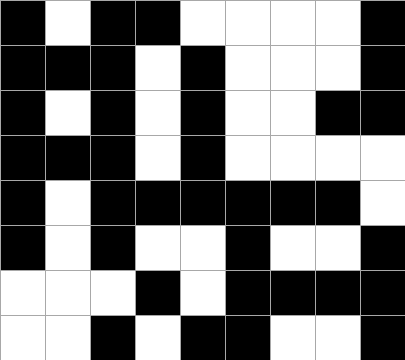[["black", "white", "black", "black", "white", "white", "white", "white", "black"], ["black", "black", "black", "white", "black", "white", "white", "white", "black"], ["black", "white", "black", "white", "black", "white", "white", "black", "black"], ["black", "black", "black", "white", "black", "white", "white", "white", "white"], ["black", "white", "black", "black", "black", "black", "black", "black", "white"], ["black", "white", "black", "white", "white", "black", "white", "white", "black"], ["white", "white", "white", "black", "white", "black", "black", "black", "black"], ["white", "white", "black", "white", "black", "black", "white", "white", "black"]]